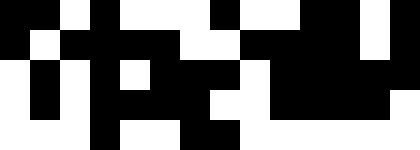[["black", "black", "white", "black", "white", "white", "white", "black", "white", "white", "black", "black", "white", "black"], ["black", "white", "black", "black", "black", "black", "white", "white", "black", "black", "black", "black", "white", "black"], ["white", "black", "white", "black", "white", "black", "black", "black", "white", "black", "black", "black", "black", "black"], ["white", "black", "white", "black", "black", "black", "black", "white", "white", "black", "black", "black", "black", "white"], ["white", "white", "white", "black", "white", "white", "black", "black", "white", "white", "white", "white", "white", "white"]]